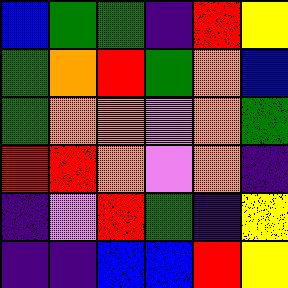[["blue", "green", "green", "indigo", "red", "yellow"], ["green", "orange", "red", "green", "orange", "blue"], ["green", "orange", "orange", "violet", "orange", "green"], ["red", "red", "orange", "violet", "orange", "indigo"], ["indigo", "violet", "red", "green", "indigo", "yellow"], ["indigo", "indigo", "blue", "blue", "red", "yellow"]]